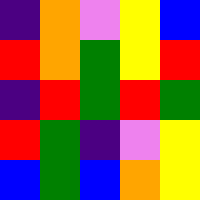[["indigo", "orange", "violet", "yellow", "blue"], ["red", "orange", "green", "yellow", "red"], ["indigo", "red", "green", "red", "green"], ["red", "green", "indigo", "violet", "yellow"], ["blue", "green", "blue", "orange", "yellow"]]